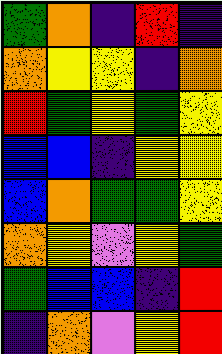[["green", "orange", "indigo", "red", "indigo"], ["orange", "yellow", "yellow", "indigo", "orange"], ["red", "green", "yellow", "green", "yellow"], ["blue", "blue", "indigo", "yellow", "yellow"], ["blue", "orange", "green", "green", "yellow"], ["orange", "yellow", "violet", "yellow", "green"], ["green", "blue", "blue", "indigo", "red"], ["indigo", "orange", "violet", "yellow", "red"]]